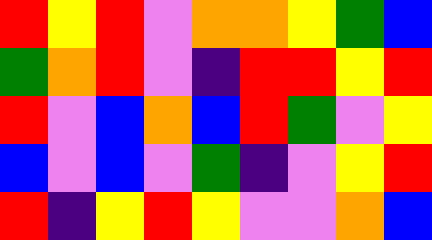[["red", "yellow", "red", "violet", "orange", "orange", "yellow", "green", "blue"], ["green", "orange", "red", "violet", "indigo", "red", "red", "yellow", "red"], ["red", "violet", "blue", "orange", "blue", "red", "green", "violet", "yellow"], ["blue", "violet", "blue", "violet", "green", "indigo", "violet", "yellow", "red"], ["red", "indigo", "yellow", "red", "yellow", "violet", "violet", "orange", "blue"]]